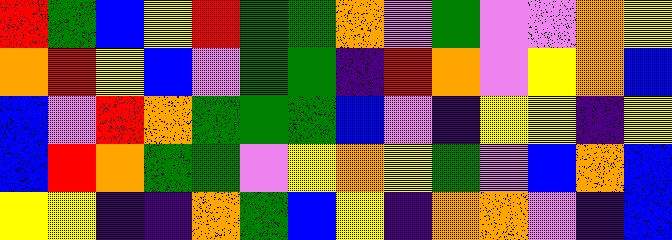[["red", "green", "blue", "yellow", "red", "green", "green", "orange", "violet", "green", "violet", "violet", "orange", "yellow"], ["orange", "red", "yellow", "blue", "violet", "green", "green", "indigo", "red", "orange", "violet", "yellow", "orange", "blue"], ["blue", "violet", "red", "orange", "green", "green", "green", "blue", "violet", "indigo", "yellow", "yellow", "indigo", "yellow"], ["blue", "red", "orange", "green", "green", "violet", "yellow", "orange", "yellow", "green", "violet", "blue", "orange", "blue"], ["yellow", "yellow", "indigo", "indigo", "orange", "green", "blue", "yellow", "indigo", "orange", "orange", "violet", "indigo", "blue"]]